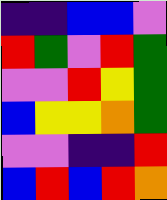[["indigo", "indigo", "blue", "blue", "violet"], ["red", "green", "violet", "red", "green"], ["violet", "violet", "red", "yellow", "green"], ["blue", "yellow", "yellow", "orange", "green"], ["violet", "violet", "indigo", "indigo", "red"], ["blue", "red", "blue", "red", "orange"]]